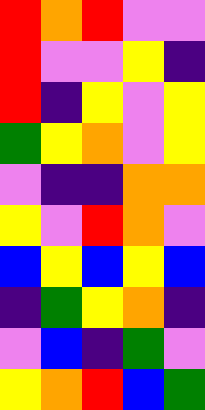[["red", "orange", "red", "violet", "violet"], ["red", "violet", "violet", "yellow", "indigo"], ["red", "indigo", "yellow", "violet", "yellow"], ["green", "yellow", "orange", "violet", "yellow"], ["violet", "indigo", "indigo", "orange", "orange"], ["yellow", "violet", "red", "orange", "violet"], ["blue", "yellow", "blue", "yellow", "blue"], ["indigo", "green", "yellow", "orange", "indigo"], ["violet", "blue", "indigo", "green", "violet"], ["yellow", "orange", "red", "blue", "green"]]